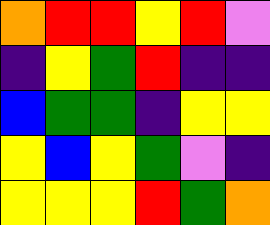[["orange", "red", "red", "yellow", "red", "violet"], ["indigo", "yellow", "green", "red", "indigo", "indigo"], ["blue", "green", "green", "indigo", "yellow", "yellow"], ["yellow", "blue", "yellow", "green", "violet", "indigo"], ["yellow", "yellow", "yellow", "red", "green", "orange"]]